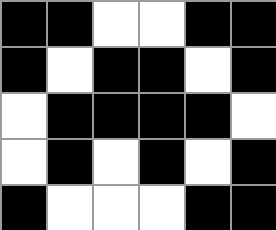[["black", "black", "white", "white", "black", "black"], ["black", "white", "black", "black", "white", "black"], ["white", "black", "black", "black", "black", "white"], ["white", "black", "white", "black", "white", "black"], ["black", "white", "white", "white", "black", "black"]]